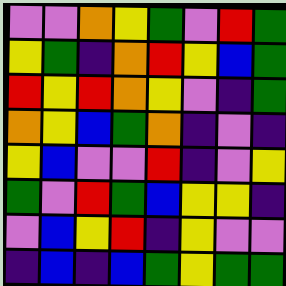[["violet", "violet", "orange", "yellow", "green", "violet", "red", "green"], ["yellow", "green", "indigo", "orange", "red", "yellow", "blue", "green"], ["red", "yellow", "red", "orange", "yellow", "violet", "indigo", "green"], ["orange", "yellow", "blue", "green", "orange", "indigo", "violet", "indigo"], ["yellow", "blue", "violet", "violet", "red", "indigo", "violet", "yellow"], ["green", "violet", "red", "green", "blue", "yellow", "yellow", "indigo"], ["violet", "blue", "yellow", "red", "indigo", "yellow", "violet", "violet"], ["indigo", "blue", "indigo", "blue", "green", "yellow", "green", "green"]]